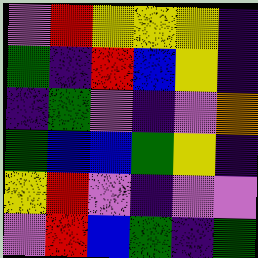[["violet", "red", "yellow", "yellow", "yellow", "indigo"], ["green", "indigo", "red", "blue", "yellow", "indigo"], ["indigo", "green", "violet", "indigo", "violet", "orange"], ["green", "blue", "blue", "green", "yellow", "indigo"], ["yellow", "red", "violet", "indigo", "violet", "violet"], ["violet", "red", "blue", "green", "indigo", "green"]]